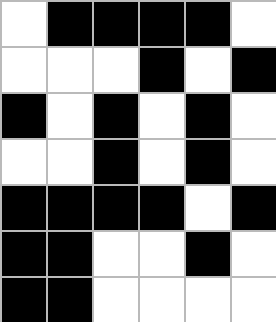[["white", "black", "black", "black", "black", "white"], ["white", "white", "white", "black", "white", "black"], ["black", "white", "black", "white", "black", "white"], ["white", "white", "black", "white", "black", "white"], ["black", "black", "black", "black", "white", "black"], ["black", "black", "white", "white", "black", "white"], ["black", "black", "white", "white", "white", "white"]]